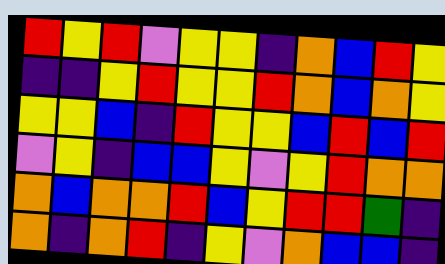[["red", "yellow", "red", "violet", "yellow", "yellow", "indigo", "orange", "blue", "red", "yellow"], ["indigo", "indigo", "yellow", "red", "yellow", "yellow", "red", "orange", "blue", "orange", "yellow"], ["yellow", "yellow", "blue", "indigo", "red", "yellow", "yellow", "blue", "red", "blue", "red"], ["violet", "yellow", "indigo", "blue", "blue", "yellow", "violet", "yellow", "red", "orange", "orange"], ["orange", "blue", "orange", "orange", "red", "blue", "yellow", "red", "red", "green", "indigo"], ["orange", "indigo", "orange", "red", "indigo", "yellow", "violet", "orange", "blue", "blue", "indigo"]]